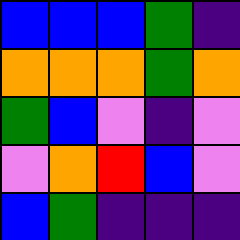[["blue", "blue", "blue", "green", "indigo"], ["orange", "orange", "orange", "green", "orange"], ["green", "blue", "violet", "indigo", "violet"], ["violet", "orange", "red", "blue", "violet"], ["blue", "green", "indigo", "indigo", "indigo"]]